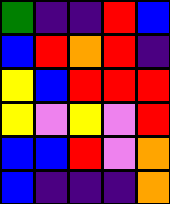[["green", "indigo", "indigo", "red", "blue"], ["blue", "red", "orange", "red", "indigo"], ["yellow", "blue", "red", "red", "red"], ["yellow", "violet", "yellow", "violet", "red"], ["blue", "blue", "red", "violet", "orange"], ["blue", "indigo", "indigo", "indigo", "orange"]]